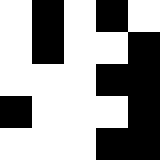[["white", "black", "white", "black", "white"], ["white", "black", "white", "white", "black"], ["white", "white", "white", "black", "black"], ["black", "white", "white", "white", "black"], ["white", "white", "white", "black", "black"]]